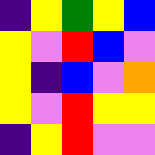[["indigo", "yellow", "green", "yellow", "blue"], ["yellow", "violet", "red", "blue", "violet"], ["yellow", "indigo", "blue", "violet", "orange"], ["yellow", "violet", "red", "yellow", "yellow"], ["indigo", "yellow", "red", "violet", "violet"]]